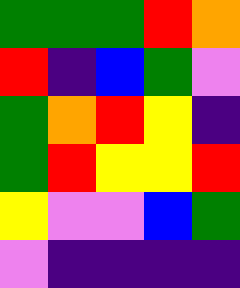[["green", "green", "green", "red", "orange"], ["red", "indigo", "blue", "green", "violet"], ["green", "orange", "red", "yellow", "indigo"], ["green", "red", "yellow", "yellow", "red"], ["yellow", "violet", "violet", "blue", "green"], ["violet", "indigo", "indigo", "indigo", "indigo"]]